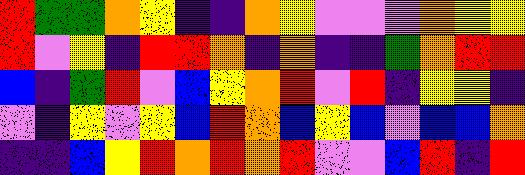[["red", "green", "green", "orange", "yellow", "indigo", "indigo", "orange", "yellow", "violet", "violet", "violet", "orange", "yellow", "yellow"], ["red", "violet", "yellow", "indigo", "red", "red", "orange", "indigo", "orange", "indigo", "indigo", "green", "orange", "red", "red"], ["blue", "indigo", "green", "red", "violet", "blue", "yellow", "orange", "red", "violet", "red", "indigo", "yellow", "yellow", "indigo"], ["violet", "indigo", "yellow", "violet", "yellow", "blue", "red", "orange", "blue", "yellow", "blue", "violet", "blue", "blue", "orange"], ["indigo", "indigo", "blue", "yellow", "red", "orange", "red", "orange", "red", "violet", "violet", "blue", "red", "indigo", "red"]]